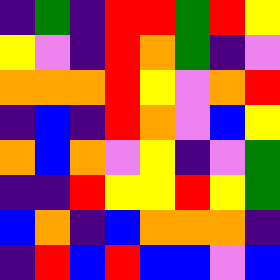[["indigo", "green", "indigo", "red", "red", "green", "red", "yellow"], ["yellow", "violet", "indigo", "red", "orange", "green", "indigo", "violet"], ["orange", "orange", "orange", "red", "yellow", "violet", "orange", "red"], ["indigo", "blue", "indigo", "red", "orange", "violet", "blue", "yellow"], ["orange", "blue", "orange", "violet", "yellow", "indigo", "violet", "green"], ["indigo", "indigo", "red", "yellow", "yellow", "red", "yellow", "green"], ["blue", "orange", "indigo", "blue", "orange", "orange", "orange", "indigo"], ["indigo", "red", "blue", "red", "blue", "blue", "violet", "blue"]]